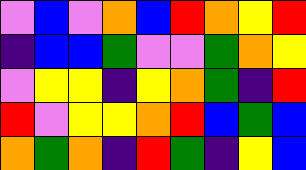[["violet", "blue", "violet", "orange", "blue", "red", "orange", "yellow", "red"], ["indigo", "blue", "blue", "green", "violet", "violet", "green", "orange", "yellow"], ["violet", "yellow", "yellow", "indigo", "yellow", "orange", "green", "indigo", "red"], ["red", "violet", "yellow", "yellow", "orange", "red", "blue", "green", "blue"], ["orange", "green", "orange", "indigo", "red", "green", "indigo", "yellow", "blue"]]